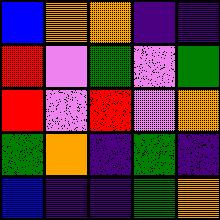[["blue", "orange", "orange", "indigo", "indigo"], ["red", "violet", "green", "violet", "green"], ["red", "violet", "red", "violet", "orange"], ["green", "orange", "indigo", "green", "indigo"], ["blue", "indigo", "indigo", "green", "orange"]]